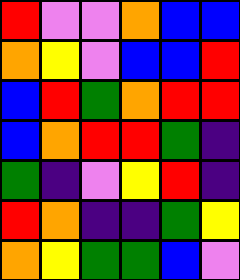[["red", "violet", "violet", "orange", "blue", "blue"], ["orange", "yellow", "violet", "blue", "blue", "red"], ["blue", "red", "green", "orange", "red", "red"], ["blue", "orange", "red", "red", "green", "indigo"], ["green", "indigo", "violet", "yellow", "red", "indigo"], ["red", "orange", "indigo", "indigo", "green", "yellow"], ["orange", "yellow", "green", "green", "blue", "violet"]]